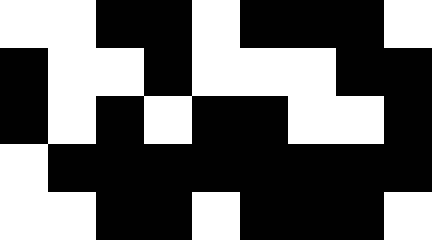[["white", "white", "black", "black", "white", "black", "black", "black", "white"], ["black", "white", "white", "black", "white", "white", "white", "black", "black"], ["black", "white", "black", "white", "black", "black", "white", "white", "black"], ["white", "black", "black", "black", "black", "black", "black", "black", "black"], ["white", "white", "black", "black", "white", "black", "black", "black", "white"]]